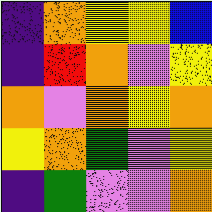[["indigo", "orange", "yellow", "yellow", "blue"], ["indigo", "red", "orange", "violet", "yellow"], ["orange", "violet", "orange", "yellow", "orange"], ["yellow", "orange", "green", "violet", "yellow"], ["indigo", "green", "violet", "violet", "orange"]]